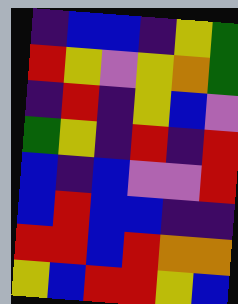[["indigo", "blue", "blue", "indigo", "yellow", "green"], ["red", "yellow", "violet", "yellow", "orange", "green"], ["indigo", "red", "indigo", "yellow", "blue", "violet"], ["green", "yellow", "indigo", "red", "indigo", "red"], ["blue", "indigo", "blue", "violet", "violet", "red"], ["blue", "red", "blue", "blue", "indigo", "indigo"], ["red", "red", "blue", "red", "orange", "orange"], ["yellow", "blue", "red", "red", "yellow", "blue"]]